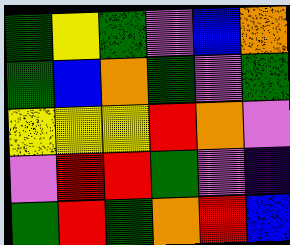[["green", "yellow", "green", "violet", "blue", "orange"], ["green", "blue", "orange", "green", "violet", "green"], ["yellow", "yellow", "yellow", "red", "orange", "violet"], ["violet", "red", "red", "green", "violet", "indigo"], ["green", "red", "green", "orange", "red", "blue"]]